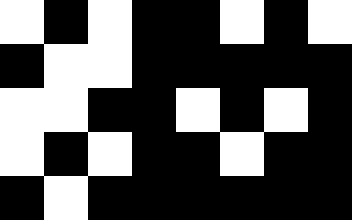[["white", "black", "white", "black", "black", "white", "black", "white"], ["black", "white", "white", "black", "black", "black", "black", "black"], ["white", "white", "black", "black", "white", "black", "white", "black"], ["white", "black", "white", "black", "black", "white", "black", "black"], ["black", "white", "black", "black", "black", "black", "black", "black"]]